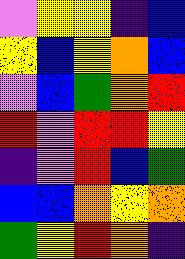[["violet", "yellow", "yellow", "indigo", "blue"], ["yellow", "blue", "yellow", "orange", "blue"], ["violet", "blue", "green", "orange", "red"], ["red", "violet", "red", "red", "yellow"], ["indigo", "violet", "red", "blue", "green"], ["blue", "blue", "orange", "yellow", "orange"], ["green", "yellow", "red", "orange", "indigo"]]